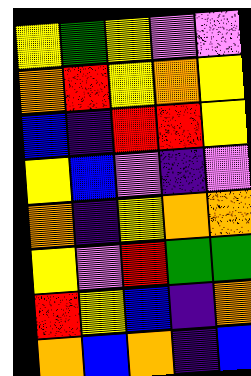[["yellow", "green", "yellow", "violet", "violet"], ["orange", "red", "yellow", "orange", "yellow"], ["blue", "indigo", "red", "red", "yellow"], ["yellow", "blue", "violet", "indigo", "violet"], ["orange", "indigo", "yellow", "orange", "orange"], ["yellow", "violet", "red", "green", "green"], ["red", "yellow", "blue", "indigo", "orange"], ["orange", "blue", "orange", "indigo", "blue"]]